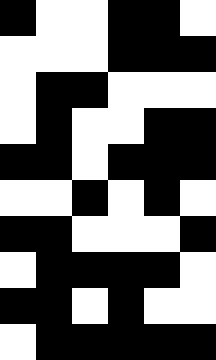[["black", "white", "white", "black", "black", "white"], ["white", "white", "white", "black", "black", "black"], ["white", "black", "black", "white", "white", "white"], ["white", "black", "white", "white", "black", "black"], ["black", "black", "white", "black", "black", "black"], ["white", "white", "black", "white", "black", "white"], ["black", "black", "white", "white", "white", "black"], ["white", "black", "black", "black", "black", "white"], ["black", "black", "white", "black", "white", "white"], ["white", "black", "black", "black", "black", "black"]]